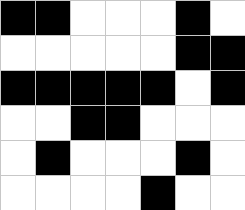[["black", "black", "white", "white", "white", "black", "white"], ["white", "white", "white", "white", "white", "black", "black"], ["black", "black", "black", "black", "black", "white", "black"], ["white", "white", "black", "black", "white", "white", "white"], ["white", "black", "white", "white", "white", "black", "white"], ["white", "white", "white", "white", "black", "white", "white"]]